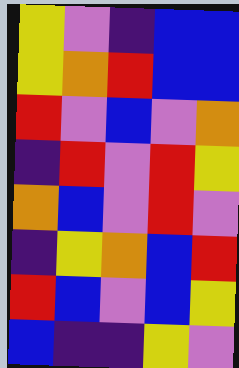[["yellow", "violet", "indigo", "blue", "blue"], ["yellow", "orange", "red", "blue", "blue"], ["red", "violet", "blue", "violet", "orange"], ["indigo", "red", "violet", "red", "yellow"], ["orange", "blue", "violet", "red", "violet"], ["indigo", "yellow", "orange", "blue", "red"], ["red", "blue", "violet", "blue", "yellow"], ["blue", "indigo", "indigo", "yellow", "violet"]]